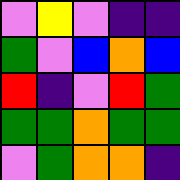[["violet", "yellow", "violet", "indigo", "indigo"], ["green", "violet", "blue", "orange", "blue"], ["red", "indigo", "violet", "red", "green"], ["green", "green", "orange", "green", "green"], ["violet", "green", "orange", "orange", "indigo"]]